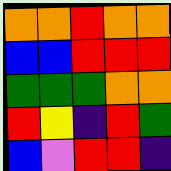[["orange", "orange", "red", "orange", "orange"], ["blue", "blue", "red", "red", "red"], ["green", "green", "green", "orange", "orange"], ["red", "yellow", "indigo", "red", "green"], ["blue", "violet", "red", "red", "indigo"]]